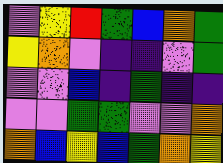[["violet", "yellow", "red", "green", "blue", "orange", "green"], ["yellow", "orange", "violet", "indigo", "indigo", "violet", "green"], ["violet", "violet", "blue", "indigo", "green", "indigo", "indigo"], ["violet", "violet", "green", "green", "violet", "violet", "orange"], ["orange", "blue", "yellow", "blue", "green", "orange", "yellow"]]